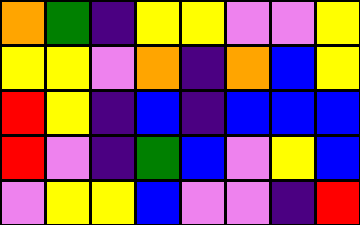[["orange", "green", "indigo", "yellow", "yellow", "violet", "violet", "yellow"], ["yellow", "yellow", "violet", "orange", "indigo", "orange", "blue", "yellow"], ["red", "yellow", "indigo", "blue", "indigo", "blue", "blue", "blue"], ["red", "violet", "indigo", "green", "blue", "violet", "yellow", "blue"], ["violet", "yellow", "yellow", "blue", "violet", "violet", "indigo", "red"]]